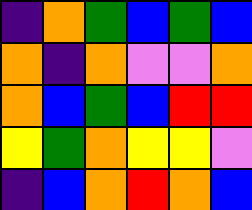[["indigo", "orange", "green", "blue", "green", "blue"], ["orange", "indigo", "orange", "violet", "violet", "orange"], ["orange", "blue", "green", "blue", "red", "red"], ["yellow", "green", "orange", "yellow", "yellow", "violet"], ["indigo", "blue", "orange", "red", "orange", "blue"]]